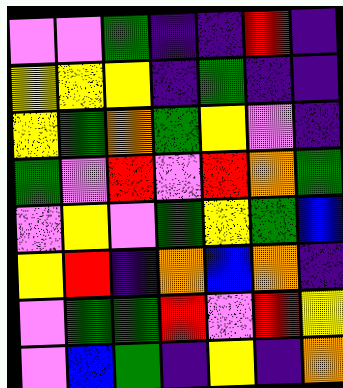[["violet", "violet", "green", "indigo", "indigo", "red", "indigo"], ["yellow", "yellow", "yellow", "indigo", "green", "indigo", "indigo"], ["yellow", "green", "orange", "green", "yellow", "violet", "indigo"], ["green", "violet", "red", "violet", "red", "orange", "green"], ["violet", "yellow", "violet", "green", "yellow", "green", "blue"], ["yellow", "red", "indigo", "orange", "blue", "orange", "indigo"], ["violet", "green", "green", "red", "violet", "red", "yellow"], ["violet", "blue", "green", "indigo", "yellow", "indigo", "orange"]]